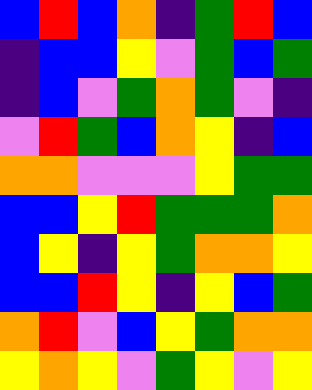[["blue", "red", "blue", "orange", "indigo", "green", "red", "blue"], ["indigo", "blue", "blue", "yellow", "violet", "green", "blue", "green"], ["indigo", "blue", "violet", "green", "orange", "green", "violet", "indigo"], ["violet", "red", "green", "blue", "orange", "yellow", "indigo", "blue"], ["orange", "orange", "violet", "violet", "violet", "yellow", "green", "green"], ["blue", "blue", "yellow", "red", "green", "green", "green", "orange"], ["blue", "yellow", "indigo", "yellow", "green", "orange", "orange", "yellow"], ["blue", "blue", "red", "yellow", "indigo", "yellow", "blue", "green"], ["orange", "red", "violet", "blue", "yellow", "green", "orange", "orange"], ["yellow", "orange", "yellow", "violet", "green", "yellow", "violet", "yellow"]]